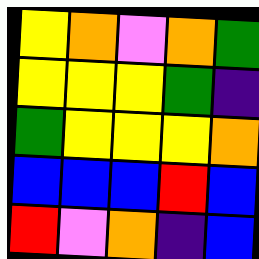[["yellow", "orange", "violet", "orange", "green"], ["yellow", "yellow", "yellow", "green", "indigo"], ["green", "yellow", "yellow", "yellow", "orange"], ["blue", "blue", "blue", "red", "blue"], ["red", "violet", "orange", "indigo", "blue"]]